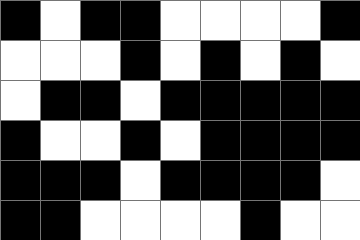[["black", "white", "black", "black", "white", "white", "white", "white", "black"], ["white", "white", "white", "black", "white", "black", "white", "black", "white"], ["white", "black", "black", "white", "black", "black", "black", "black", "black"], ["black", "white", "white", "black", "white", "black", "black", "black", "black"], ["black", "black", "black", "white", "black", "black", "black", "black", "white"], ["black", "black", "white", "white", "white", "white", "black", "white", "white"]]